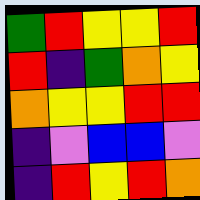[["green", "red", "yellow", "yellow", "red"], ["red", "indigo", "green", "orange", "yellow"], ["orange", "yellow", "yellow", "red", "red"], ["indigo", "violet", "blue", "blue", "violet"], ["indigo", "red", "yellow", "red", "orange"]]